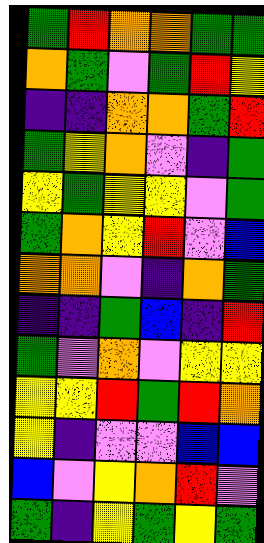[["green", "red", "orange", "orange", "green", "green"], ["orange", "green", "violet", "green", "red", "yellow"], ["indigo", "indigo", "orange", "orange", "green", "red"], ["green", "yellow", "orange", "violet", "indigo", "green"], ["yellow", "green", "yellow", "yellow", "violet", "green"], ["green", "orange", "yellow", "red", "violet", "blue"], ["orange", "orange", "violet", "indigo", "orange", "green"], ["indigo", "indigo", "green", "blue", "indigo", "red"], ["green", "violet", "orange", "violet", "yellow", "yellow"], ["yellow", "yellow", "red", "green", "red", "orange"], ["yellow", "indigo", "violet", "violet", "blue", "blue"], ["blue", "violet", "yellow", "orange", "red", "violet"], ["green", "indigo", "yellow", "green", "yellow", "green"]]